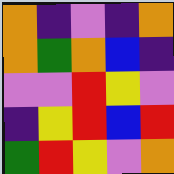[["orange", "indigo", "violet", "indigo", "orange"], ["orange", "green", "orange", "blue", "indigo"], ["violet", "violet", "red", "yellow", "violet"], ["indigo", "yellow", "red", "blue", "red"], ["green", "red", "yellow", "violet", "orange"]]